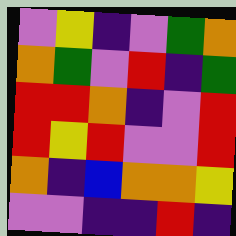[["violet", "yellow", "indigo", "violet", "green", "orange"], ["orange", "green", "violet", "red", "indigo", "green"], ["red", "red", "orange", "indigo", "violet", "red"], ["red", "yellow", "red", "violet", "violet", "red"], ["orange", "indigo", "blue", "orange", "orange", "yellow"], ["violet", "violet", "indigo", "indigo", "red", "indigo"]]